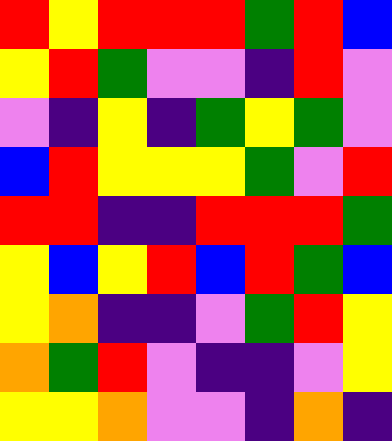[["red", "yellow", "red", "red", "red", "green", "red", "blue"], ["yellow", "red", "green", "violet", "violet", "indigo", "red", "violet"], ["violet", "indigo", "yellow", "indigo", "green", "yellow", "green", "violet"], ["blue", "red", "yellow", "yellow", "yellow", "green", "violet", "red"], ["red", "red", "indigo", "indigo", "red", "red", "red", "green"], ["yellow", "blue", "yellow", "red", "blue", "red", "green", "blue"], ["yellow", "orange", "indigo", "indigo", "violet", "green", "red", "yellow"], ["orange", "green", "red", "violet", "indigo", "indigo", "violet", "yellow"], ["yellow", "yellow", "orange", "violet", "violet", "indigo", "orange", "indigo"]]